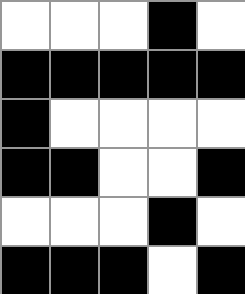[["white", "white", "white", "black", "white"], ["black", "black", "black", "black", "black"], ["black", "white", "white", "white", "white"], ["black", "black", "white", "white", "black"], ["white", "white", "white", "black", "white"], ["black", "black", "black", "white", "black"]]